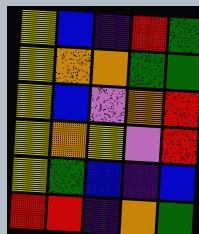[["yellow", "blue", "indigo", "red", "green"], ["yellow", "orange", "orange", "green", "green"], ["yellow", "blue", "violet", "orange", "red"], ["yellow", "orange", "yellow", "violet", "red"], ["yellow", "green", "blue", "indigo", "blue"], ["red", "red", "indigo", "orange", "green"]]